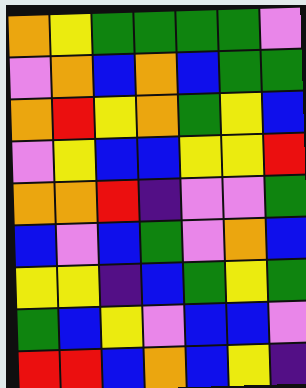[["orange", "yellow", "green", "green", "green", "green", "violet"], ["violet", "orange", "blue", "orange", "blue", "green", "green"], ["orange", "red", "yellow", "orange", "green", "yellow", "blue"], ["violet", "yellow", "blue", "blue", "yellow", "yellow", "red"], ["orange", "orange", "red", "indigo", "violet", "violet", "green"], ["blue", "violet", "blue", "green", "violet", "orange", "blue"], ["yellow", "yellow", "indigo", "blue", "green", "yellow", "green"], ["green", "blue", "yellow", "violet", "blue", "blue", "violet"], ["red", "red", "blue", "orange", "blue", "yellow", "indigo"]]